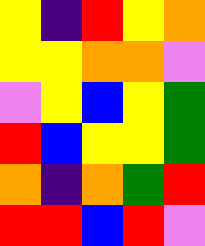[["yellow", "indigo", "red", "yellow", "orange"], ["yellow", "yellow", "orange", "orange", "violet"], ["violet", "yellow", "blue", "yellow", "green"], ["red", "blue", "yellow", "yellow", "green"], ["orange", "indigo", "orange", "green", "red"], ["red", "red", "blue", "red", "violet"]]